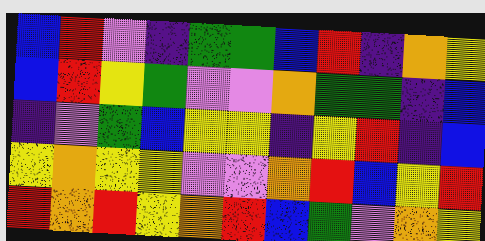[["blue", "red", "violet", "indigo", "green", "green", "blue", "red", "indigo", "orange", "yellow"], ["blue", "red", "yellow", "green", "violet", "violet", "orange", "green", "green", "indigo", "blue"], ["indigo", "violet", "green", "blue", "yellow", "yellow", "indigo", "yellow", "red", "indigo", "blue"], ["yellow", "orange", "yellow", "yellow", "violet", "violet", "orange", "red", "blue", "yellow", "red"], ["red", "orange", "red", "yellow", "orange", "red", "blue", "green", "violet", "orange", "yellow"]]